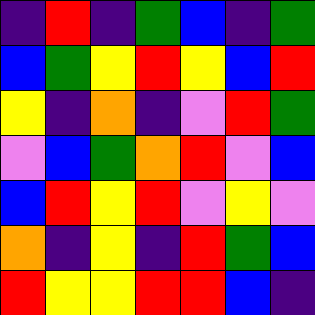[["indigo", "red", "indigo", "green", "blue", "indigo", "green"], ["blue", "green", "yellow", "red", "yellow", "blue", "red"], ["yellow", "indigo", "orange", "indigo", "violet", "red", "green"], ["violet", "blue", "green", "orange", "red", "violet", "blue"], ["blue", "red", "yellow", "red", "violet", "yellow", "violet"], ["orange", "indigo", "yellow", "indigo", "red", "green", "blue"], ["red", "yellow", "yellow", "red", "red", "blue", "indigo"]]